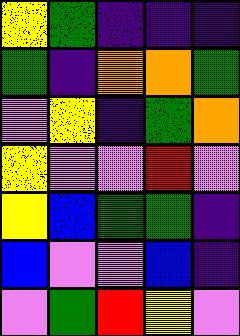[["yellow", "green", "indigo", "indigo", "indigo"], ["green", "indigo", "orange", "orange", "green"], ["violet", "yellow", "indigo", "green", "orange"], ["yellow", "violet", "violet", "red", "violet"], ["yellow", "blue", "green", "green", "indigo"], ["blue", "violet", "violet", "blue", "indigo"], ["violet", "green", "red", "yellow", "violet"]]